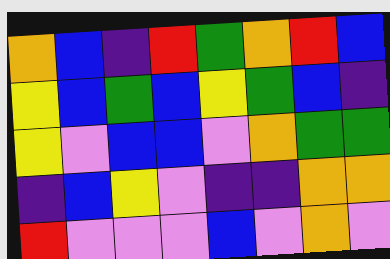[["orange", "blue", "indigo", "red", "green", "orange", "red", "blue"], ["yellow", "blue", "green", "blue", "yellow", "green", "blue", "indigo"], ["yellow", "violet", "blue", "blue", "violet", "orange", "green", "green"], ["indigo", "blue", "yellow", "violet", "indigo", "indigo", "orange", "orange"], ["red", "violet", "violet", "violet", "blue", "violet", "orange", "violet"]]